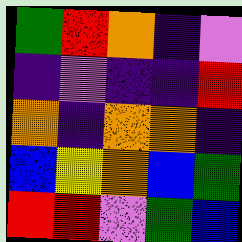[["green", "red", "orange", "indigo", "violet"], ["indigo", "violet", "indigo", "indigo", "red"], ["orange", "indigo", "orange", "orange", "indigo"], ["blue", "yellow", "orange", "blue", "green"], ["red", "red", "violet", "green", "blue"]]